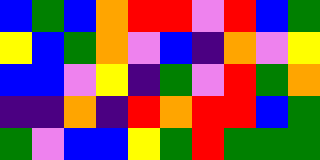[["blue", "green", "blue", "orange", "red", "red", "violet", "red", "blue", "green"], ["yellow", "blue", "green", "orange", "violet", "blue", "indigo", "orange", "violet", "yellow"], ["blue", "blue", "violet", "yellow", "indigo", "green", "violet", "red", "green", "orange"], ["indigo", "indigo", "orange", "indigo", "red", "orange", "red", "red", "blue", "green"], ["green", "violet", "blue", "blue", "yellow", "green", "red", "green", "green", "green"]]